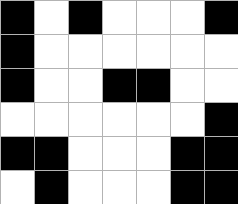[["black", "white", "black", "white", "white", "white", "black"], ["black", "white", "white", "white", "white", "white", "white"], ["black", "white", "white", "black", "black", "white", "white"], ["white", "white", "white", "white", "white", "white", "black"], ["black", "black", "white", "white", "white", "black", "black"], ["white", "black", "white", "white", "white", "black", "black"]]